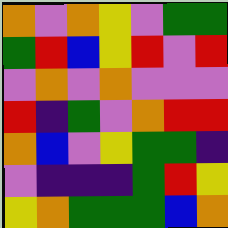[["orange", "violet", "orange", "yellow", "violet", "green", "green"], ["green", "red", "blue", "yellow", "red", "violet", "red"], ["violet", "orange", "violet", "orange", "violet", "violet", "violet"], ["red", "indigo", "green", "violet", "orange", "red", "red"], ["orange", "blue", "violet", "yellow", "green", "green", "indigo"], ["violet", "indigo", "indigo", "indigo", "green", "red", "yellow"], ["yellow", "orange", "green", "green", "green", "blue", "orange"]]